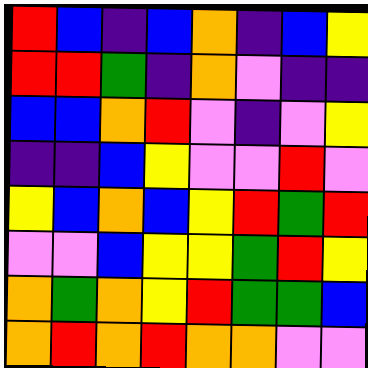[["red", "blue", "indigo", "blue", "orange", "indigo", "blue", "yellow"], ["red", "red", "green", "indigo", "orange", "violet", "indigo", "indigo"], ["blue", "blue", "orange", "red", "violet", "indigo", "violet", "yellow"], ["indigo", "indigo", "blue", "yellow", "violet", "violet", "red", "violet"], ["yellow", "blue", "orange", "blue", "yellow", "red", "green", "red"], ["violet", "violet", "blue", "yellow", "yellow", "green", "red", "yellow"], ["orange", "green", "orange", "yellow", "red", "green", "green", "blue"], ["orange", "red", "orange", "red", "orange", "orange", "violet", "violet"]]